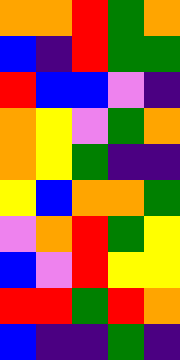[["orange", "orange", "red", "green", "orange"], ["blue", "indigo", "red", "green", "green"], ["red", "blue", "blue", "violet", "indigo"], ["orange", "yellow", "violet", "green", "orange"], ["orange", "yellow", "green", "indigo", "indigo"], ["yellow", "blue", "orange", "orange", "green"], ["violet", "orange", "red", "green", "yellow"], ["blue", "violet", "red", "yellow", "yellow"], ["red", "red", "green", "red", "orange"], ["blue", "indigo", "indigo", "green", "indigo"]]